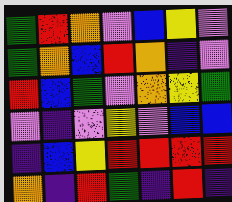[["green", "red", "orange", "violet", "blue", "yellow", "violet"], ["green", "orange", "blue", "red", "orange", "indigo", "violet"], ["red", "blue", "green", "violet", "orange", "yellow", "green"], ["violet", "indigo", "violet", "yellow", "violet", "blue", "blue"], ["indigo", "blue", "yellow", "red", "red", "red", "red"], ["orange", "indigo", "red", "green", "indigo", "red", "indigo"]]